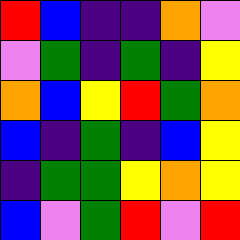[["red", "blue", "indigo", "indigo", "orange", "violet"], ["violet", "green", "indigo", "green", "indigo", "yellow"], ["orange", "blue", "yellow", "red", "green", "orange"], ["blue", "indigo", "green", "indigo", "blue", "yellow"], ["indigo", "green", "green", "yellow", "orange", "yellow"], ["blue", "violet", "green", "red", "violet", "red"]]